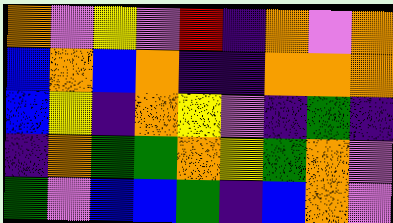[["orange", "violet", "yellow", "violet", "red", "indigo", "orange", "violet", "orange"], ["blue", "orange", "blue", "orange", "indigo", "indigo", "orange", "orange", "orange"], ["blue", "yellow", "indigo", "orange", "yellow", "violet", "indigo", "green", "indigo"], ["indigo", "orange", "green", "green", "orange", "yellow", "green", "orange", "violet"], ["green", "violet", "blue", "blue", "green", "indigo", "blue", "orange", "violet"]]